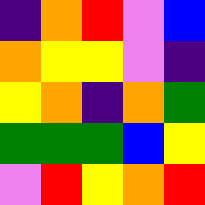[["indigo", "orange", "red", "violet", "blue"], ["orange", "yellow", "yellow", "violet", "indigo"], ["yellow", "orange", "indigo", "orange", "green"], ["green", "green", "green", "blue", "yellow"], ["violet", "red", "yellow", "orange", "red"]]